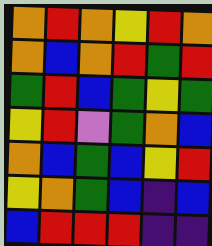[["orange", "red", "orange", "yellow", "red", "orange"], ["orange", "blue", "orange", "red", "green", "red"], ["green", "red", "blue", "green", "yellow", "green"], ["yellow", "red", "violet", "green", "orange", "blue"], ["orange", "blue", "green", "blue", "yellow", "red"], ["yellow", "orange", "green", "blue", "indigo", "blue"], ["blue", "red", "red", "red", "indigo", "indigo"]]